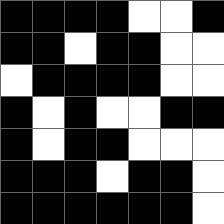[["black", "black", "black", "black", "white", "white", "black"], ["black", "black", "white", "black", "black", "white", "white"], ["white", "black", "black", "black", "black", "white", "white"], ["black", "white", "black", "white", "white", "black", "black"], ["black", "white", "black", "black", "white", "white", "white"], ["black", "black", "black", "white", "black", "black", "white"], ["black", "black", "black", "black", "black", "black", "white"]]